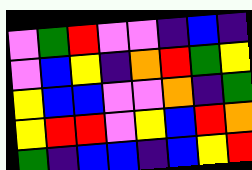[["violet", "green", "red", "violet", "violet", "indigo", "blue", "indigo"], ["violet", "blue", "yellow", "indigo", "orange", "red", "green", "yellow"], ["yellow", "blue", "blue", "violet", "violet", "orange", "indigo", "green"], ["yellow", "red", "red", "violet", "yellow", "blue", "red", "orange"], ["green", "indigo", "blue", "blue", "indigo", "blue", "yellow", "red"]]